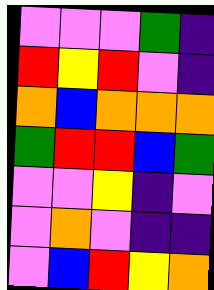[["violet", "violet", "violet", "green", "indigo"], ["red", "yellow", "red", "violet", "indigo"], ["orange", "blue", "orange", "orange", "orange"], ["green", "red", "red", "blue", "green"], ["violet", "violet", "yellow", "indigo", "violet"], ["violet", "orange", "violet", "indigo", "indigo"], ["violet", "blue", "red", "yellow", "orange"]]